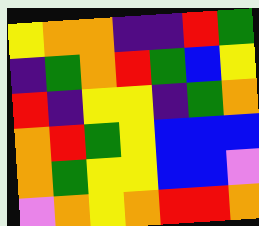[["yellow", "orange", "orange", "indigo", "indigo", "red", "green"], ["indigo", "green", "orange", "red", "green", "blue", "yellow"], ["red", "indigo", "yellow", "yellow", "indigo", "green", "orange"], ["orange", "red", "green", "yellow", "blue", "blue", "blue"], ["orange", "green", "yellow", "yellow", "blue", "blue", "violet"], ["violet", "orange", "yellow", "orange", "red", "red", "orange"]]